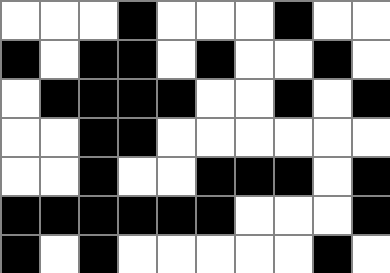[["white", "white", "white", "black", "white", "white", "white", "black", "white", "white"], ["black", "white", "black", "black", "white", "black", "white", "white", "black", "white"], ["white", "black", "black", "black", "black", "white", "white", "black", "white", "black"], ["white", "white", "black", "black", "white", "white", "white", "white", "white", "white"], ["white", "white", "black", "white", "white", "black", "black", "black", "white", "black"], ["black", "black", "black", "black", "black", "black", "white", "white", "white", "black"], ["black", "white", "black", "white", "white", "white", "white", "white", "black", "white"]]